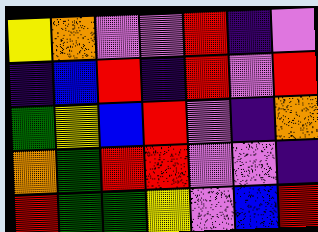[["yellow", "orange", "violet", "violet", "red", "indigo", "violet"], ["indigo", "blue", "red", "indigo", "red", "violet", "red"], ["green", "yellow", "blue", "red", "violet", "indigo", "orange"], ["orange", "green", "red", "red", "violet", "violet", "indigo"], ["red", "green", "green", "yellow", "violet", "blue", "red"]]